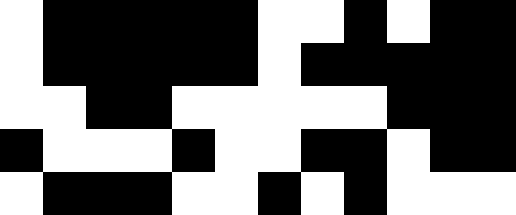[["white", "black", "black", "black", "black", "black", "white", "white", "black", "white", "black", "black"], ["white", "black", "black", "black", "black", "black", "white", "black", "black", "black", "black", "black"], ["white", "white", "black", "black", "white", "white", "white", "white", "white", "black", "black", "black"], ["black", "white", "white", "white", "black", "white", "white", "black", "black", "white", "black", "black"], ["white", "black", "black", "black", "white", "white", "black", "white", "black", "white", "white", "white"]]